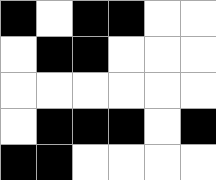[["black", "white", "black", "black", "white", "white"], ["white", "black", "black", "white", "white", "white"], ["white", "white", "white", "white", "white", "white"], ["white", "black", "black", "black", "white", "black"], ["black", "black", "white", "white", "white", "white"]]